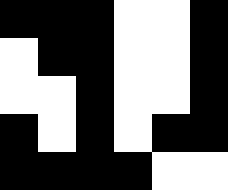[["black", "black", "black", "white", "white", "black"], ["white", "black", "black", "white", "white", "black"], ["white", "white", "black", "white", "white", "black"], ["black", "white", "black", "white", "black", "black"], ["black", "black", "black", "black", "white", "white"]]